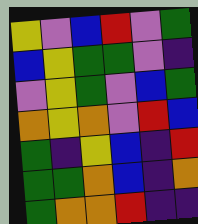[["yellow", "violet", "blue", "red", "violet", "green"], ["blue", "yellow", "green", "green", "violet", "indigo"], ["violet", "yellow", "green", "violet", "blue", "green"], ["orange", "yellow", "orange", "violet", "red", "blue"], ["green", "indigo", "yellow", "blue", "indigo", "red"], ["green", "green", "orange", "blue", "indigo", "orange"], ["green", "orange", "orange", "red", "indigo", "indigo"]]